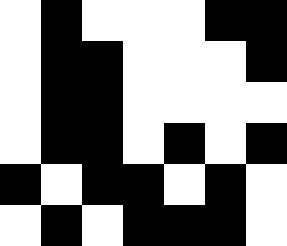[["white", "black", "white", "white", "white", "black", "black"], ["white", "black", "black", "white", "white", "white", "black"], ["white", "black", "black", "white", "white", "white", "white"], ["white", "black", "black", "white", "black", "white", "black"], ["black", "white", "black", "black", "white", "black", "white"], ["white", "black", "white", "black", "black", "black", "white"]]